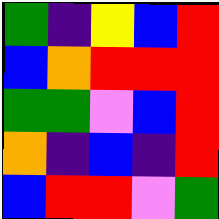[["green", "indigo", "yellow", "blue", "red"], ["blue", "orange", "red", "red", "red"], ["green", "green", "violet", "blue", "red"], ["orange", "indigo", "blue", "indigo", "red"], ["blue", "red", "red", "violet", "green"]]